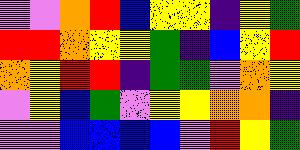[["violet", "violet", "orange", "red", "blue", "yellow", "yellow", "indigo", "yellow", "green"], ["red", "red", "orange", "yellow", "yellow", "green", "indigo", "blue", "yellow", "red"], ["orange", "yellow", "red", "red", "indigo", "green", "green", "violet", "orange", "yellow"], ["violet", "yellow", "blue", "green", "violet", "yellow", "yellow", "orange", "orange", "indigo"], ["violet", "violet", "blue", "blue", "blue", "blue", "violet", "red", "yellow", "green"]]